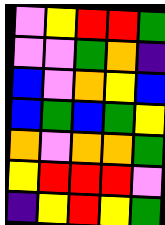[["violet", "yellow", "red", "red", "green"], ["violet", "violet", "green", "orange", "indigo"], ["blue", "violet", "orange", "yellow", "blue"], ["blue", "green", "blue", "green", "yellow"], ["orange", "violet", "orange", "orange", "green"], ["yellow", "red", "red", "red", "violet"], ["indigo", "yellow", "red", "yellow", "green"]]